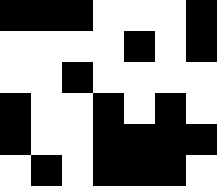[["black", "black", "black", "white", "white", "white", "black"], ["white", "white", "white", "white", "black", "white", "black"], ["white", "white", "black", "white", "white", "white", "white"], ["black", "white", "white", "black", "white", "black", "white"], ["black", "white", "white", "black", "black", "black", "black"], ["white", "black", "white", "black", "black", "black", "white"]]